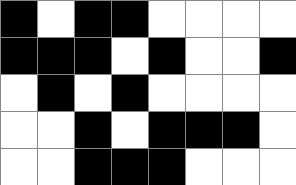[["black", "white", "black", "black", "white", "white", "white", "white"], ["black", "black", "black", "white", "black", "white", "white", "black"], ["white", "black", "white", "black", "white", "white", "white", "white"], ["white", "white", "black", "white", "black", "black", "black", "white"], ["white", "white", "black", "black", "black", "white", "white", "white"]]